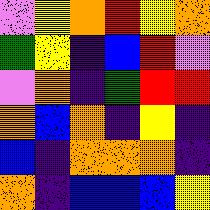[["violet", "yellow", "orange", "red", "yellow", "orange"], ["green", "yellow", "indigo", "blue", "red", "violet"], ["violet", "orange", "indigo", "green", "red", "red"], ["orange", "blue", "orange", "indigo", "yellow", "indigo"], ["blue", "indigo", "orange", "orange", "orange", "indigo"], ["orange", "indigo", "blue", "blue", "blue", "yellow"]]